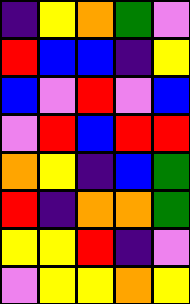[["indigo", "yellow", "orange", "green", "violet"], ["red", "blue", "blue", "indigo", "yellow"], ["blue", "violet", "red", "violet", "blue"], ["violet", "red", "blue", "red", "red"], ["orange", "yellow", "indigo", "blue", "green"], ["red", "indigo", "orange", "orange", "green"], ["yellow", "yellow", "red", "indigo", "violet"], ["violet", "yellow", "yellow", "orange", "yellow"]]